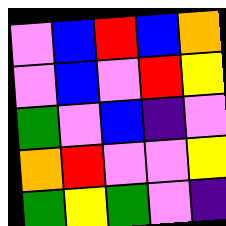[["violet", "blue", "red", "blue", "orange"], ["violet", "blue", "violet", "red", "yellow"], ["green", "violet", "blue", "indigo", "violet"], ["orange", "red", "violet", "violet", "yellow"], ["green", "yellow", "green", "violet", "indigo"]]